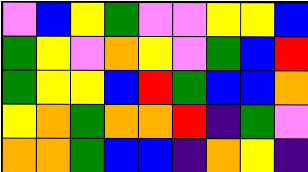[["violet", "blue", "yellow", "green", "violet", "violet", "yellow", "yellow", "blue"], ["green", "yellow", "violet", "orange", "yellow", "violet", "green", "blue", "red"], ["green", "yellow", "yellow", "blue", "red", "green", "blue", "blue", "orange"], ["yellow", "orange", "green", "orange", "orange", "red", "indigo", "green", "violet"], ["orange", "orange", "green", "blue", "blue", "indigo", "orange", "yellow", "indigo"]]